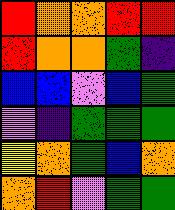[["red", "orange", "orange", "red", "red"], ["red", "orange", "orange", "green", "indigo"], ["blue", "blue", "violet", "blue", "green"], ["violet", "indigo", "green", "green", "green"], ["yellow", "orange", "green", "blue", "orange"], ["orange", "red", "violet", "green", "green"]]